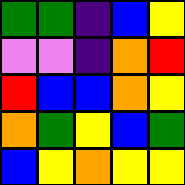[["green", "green", "indigo", "blue", "yellow"], ["violet", "violet", "indigo", "orange", "red"], ["red", "blue", "blue", "orange", "yellow"], ["orange", "green", "yellow", "blue", "green"], ["blue", "yellow", "orange", "yellow", "yellow"]]